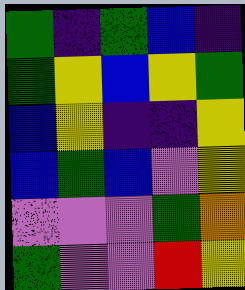[["green", "indigo", "green", "blue", "indigo"], ["green", "yellow", "blue", "yellow", "green"], ["blue", "yellow", "indigo", "indigo", "yellow"], ["blue", "green", "blue", "violet", "yellow"], ["violet", "violet", "violet", "green", "orange"], ["green", "violet", "violet", "red", "yellow"]]